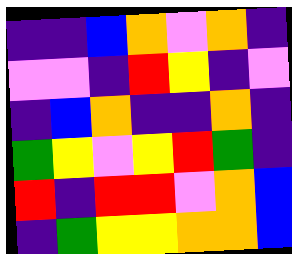[["indigo", "indigo", "blue", "orange", "violet", "orange", "indigo"], ["violet", "violet", "indigo", "red", "yellow", "indigo", "violet"], ["indigo", "blue", "orange", "indigo", "indigo", "orange", "indigo"], ["green", "yellow", "violet", "yellow", "red", "green", "indigo"], ["red", "indigo", "red", "red", "violet", "orange", "blue"], ["indigo", "green", "yellow", "yellow", "orange", "orange", "blue"]]